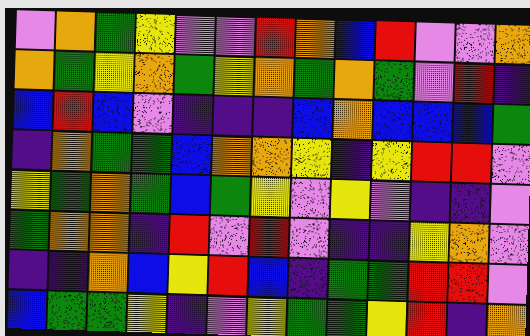[["violet", "orange", "green", "yellow", "violet", "violet", "red", "orange", "blue", "red", "violet", "violet", "orange"], ["orange", "green", "yellow", "orange", "green", "yellow", "orange", "green", "orange", "green", "violet", "red", "indigo"], ["blue", "red", "blue", "violet", "indigo", "indigo", "indigo", "blue", "orange", "blue", "blue", "blue", "green"], ["indigo", "orange", "green", "green", "blue", "orange", "orange", "yellow", "indigo", "yellow", "red", "red", "violet"], ["yellow", "green", "orange", "green", "blue", "green", "yellow", "violet", "yellow", "violet", "indigo", "indigo", "violet"], ["green", "orange", "orange", "indigo", "red", "violet", "red", "violet", "indigo", "indigo", "yellow", "orange", "violet"], ["indigo", "indigo", "orange", "blue", "yellow", "red", "blue", "indigo", "green", "green", "red", "red", "violet"], ["blue", "green", "green", "yellow", "indigo", "violet", "yellow", "green", "green", "yellow", "red", "indigo", "orange"]]